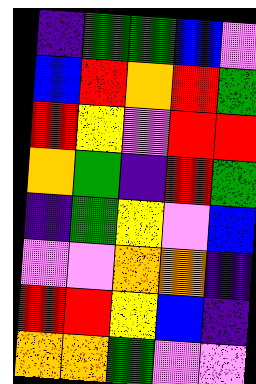[["indigo", "green", "green", "blue", "violet"], ["blue", "red", "orange", "red", "green"], ["red", "yellow", "violet", "red", "red"], ["orange", "green", "indigo", "red", "green"], ["indigo", "green", "yellow", "violet", "blue"], ["violet", "violet", "orange", "orange", "indigo"], ["red", "red", "yellow", "blue", "indigo"], ["orange", "orange", "green", "violet", "violet"]]